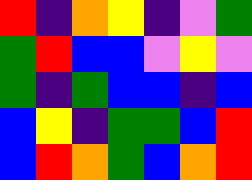[["red", "indigo", "orange", "yellow", "indigo", "violet", "green"], ["green", "red", "blue", "blue", "violet", "yellow", "violet"], ["green", "indigo", "green", "blue", "blue", "indigo", "blue"], ["blue", "yellow", "indigo", "green", "green", "blue", "red"], ["blue", "red", "orange", "green", "blue", "orange", "red"]]